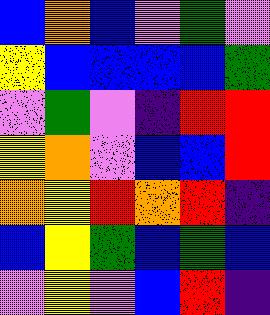[["blue", "orange", "blue", "violet", "green", "violet"], ["yellow", "blue", "blue", "blue", "blue", "green"], ["violet", "green", "violet", "indigo", "red", "red"], ["yellow", "orange", "violet", "blue", "blue", "red"], ["orange", "yellow", "red", "orange", "red", "indigo"], ["blue", "yellow", "green", "blue", "green", "blue"], ["violet", "yellow", "violet", "blue", "red", "indigo"]]